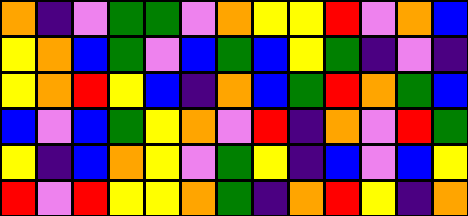[["orange", "indigo", "violet", "green", "green", "violet", "orange", "yellow", "yellow", "red", "violet", "orange", "blue"], ["yellow", "orange", "blue", "green", "violet", "blue", "green", "blue", "yellow", "green", "indigo", "violet", "indigo"], ["yellow", "orange", "red", "yellow", "blue", "indigo", "orange", "blue", "green", "red", "orange", "green", "blue"], ["blue", "violet", "blue", "green", "yellow", "orange", "violet", "red", "indigo", "orange", "violet", "red", "green"], ["yellow", "indigo", "blue", "orange", "yellow", "violet", "green", "yellow", "indigo", "blue", "violet", "blue", "yellow"], ["red", "violet", "red", "yellow", "yellow", "orange", "green", "indigo", "orange", "red", "yellow", "indigo", "orange"]]